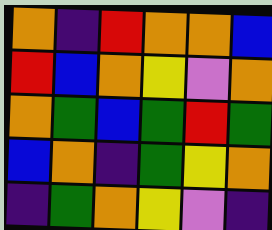[["orange", "indigo", "red", "orange", "orange", "blue"], ["red", "blue", "orange", "yellow", "violet", "orange"], ["orange", "green", "blue", "green", "red", "green"], ["blue", "orange", "indigo", "green", "yellow", "orange"], ["indigo", "green", "orange", "yellow", "violet", "indigo"]]